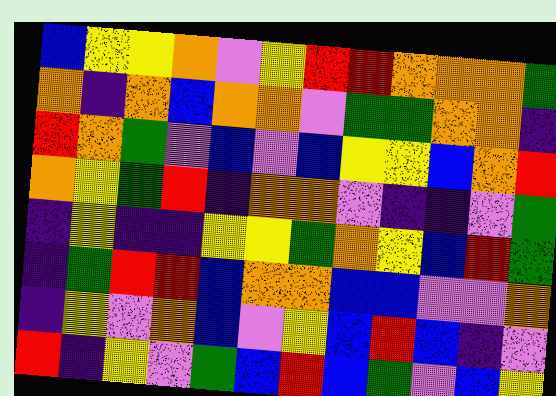[["blue", "yellow", "yellow", "orange", "violet", "yellow", "red", "red", "orange", "orange", "orange", "green"], ["orange", "indigo", "orange", "blue", "orange", "orange", "violet", "green", "green", "orange", "orange", "indigo"], ["red", "orange", "green", "violet", "blue", "violet", "blue", "yellow", "yellow", "blue", "orange", "red"], ["orange", "yellow", "green", "red", "indigo", "orange", "orange", "violet", "indigo", "indigo", "violet", "green"], ["indigo", "yellow", "indigo", "indigo", "yellow", "yellow", "green", "orange", "yellow", "blue", "red", "green"], ["indigo", "green", "red", "red", "blue", "orange", "orange", "blue", "blue", "violet", "violet", "orange"], ["indigo", "yellow", "violet", "orange", "blue", "violet", "yellow", "blue", "red", "blue", "indigo", "violet"], ["red", "indigo", "yellow", "violet", "green", "blue", "red", "blue", "green", "violet", "blue", "yellow"]]